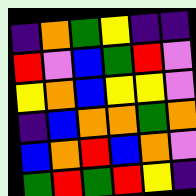[["indigo", "orange", "green", "yellow", "indigo", "indigo"], ["red", "violet", "blue", "green", "red", "violet"], ["yellow", "orange", "blue", "yellow", "yellow", "violet"], ["indigo", "blue", "orange", "orange", "green", "orange"], ["blue", "orange", "red", "blue", "orange", "violet"], ["green", "red", "green", "red", "yellow", "indigo"]]